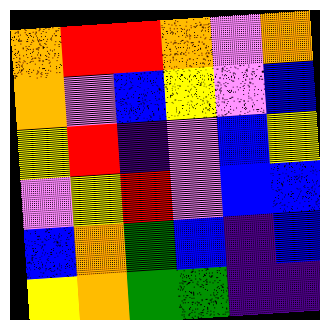[["orange", "red", "red", "orange", "violet", "orange"], ["orange", "violet", "blue", "yellow", "violet", "blue"], ["yellow", "red", "indigo", "violet", "blue", "yellow"], ["violet", "yellow", "red", "violet", "blue", "blue"], ["blue", "orange", "green", "blue", "indigo", "blue"], ["yellow", "orange", "green", "green", "indigo", "indigo"]]